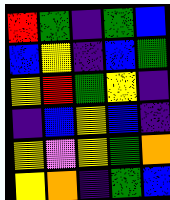[["red", "green", "indigo", "green", "blue"], ["blue", "yellow", "indigo", "blue", "green"], ["yellow", "red", "green", "yellow", "indigo"], ["indigo", "blue", "yellow", "blue", "indigo"], ["yellow", "violet", "yellow", "green", "orange"], ["yellow", "orange", "indigo", "green", "blue"]]